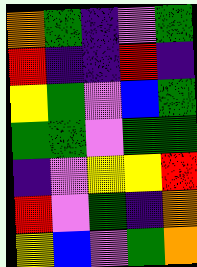[["orange", "green", "indigo", "violet", "green"], ["red", "indigo", "indigo", "red", "indigo"], ["yellow", "green", "violet", "blue", "green"], ["green", "green", "violet", "green", "green"], ["indigo", "violet", "yellow", "yellow", "red"], ["red", "violet", "green", "indigo", "orange"], ["yellow", "blue", "violet", "green", "orange"]]